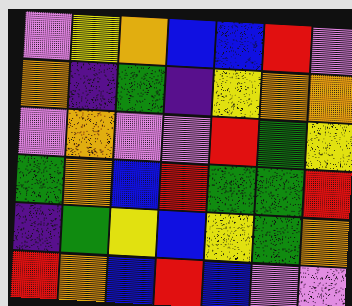[["violet", "yellow", "orange", "blue", "blue", "red", "violet"], ["orange", "indigo", "green", "indigo", "yellow", "orange", "orange"], ["violet", "orange", "violet", "violet", "red", "green", "yellow"], ["green", "orange", "blue", "red", "green", "green", "red"], ["indigo", "green", "yellow", "blue", "yellow", "green", "orange"], ["red", "orange", "blue", "red", "blue", "violet", "violet"]]